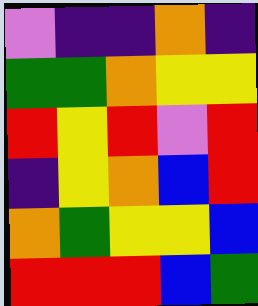[["violet", "indigo", "indigo", "orange", "indigo"], ["green", "green", "orange", "yellow", "yellow"], ["red", "yellow", "red", "violet", "red"], ["indigo", "yellow", "orange", "blue", "red"], ["orange", "green", "yellow", "yellow", "blue"], ["red", "red", "red", "blue", "green"]]